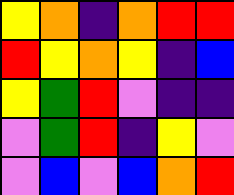[["yellow", "orange", "indigo", "orange", "red", "red"], ["red", "yellow", "orange", "yellow", "indigo", "blue"], ["yellow", "green", "red", "violet", "indigo", "indigo"], ["violet", "green", "red", "indigo", "yellow", "violet"], ["violet", "blue", "violet", "blue", "orange", "red"]]